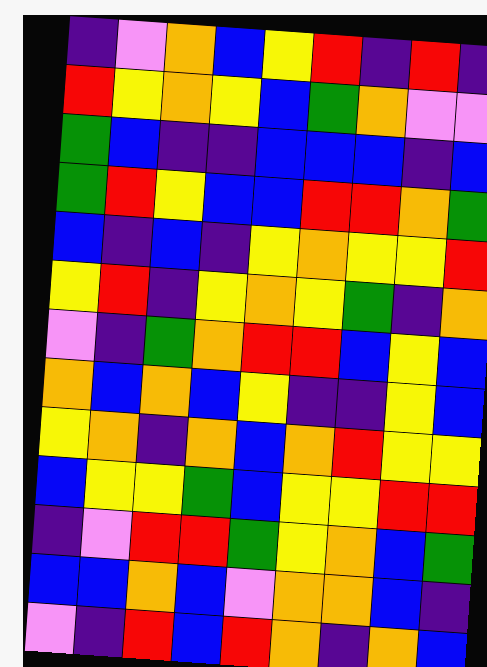[["indigo", "violet", "orange", "blue", "yellow", "red", "indigo", "red", "indigo"], ["red", "yellow", "orange", "yellow", "blue", "green", "orange", "violet", "violet"], ["green", "blue", "indigo", "indigo", "blue", "blue", "blue", "indigo", "blue"], ["green", "red", "yellow", "blue", "blue", "red", "red", "orange", "green"], ["blue", "indigo", "blue", "indigo", "yellow", "orange", "yellow", "yellow", "red"], ["yellow", "red", "indigo", "yellow", "orange", "yellow", "green", "indigo", "orange"], ["violet", "indigo", "green", "orange", "red", "red", "blue", "yellow", "blue"], ["orange", "blue", "orange", "blue", "yellow", "indigo", "indigo", "yellow", "blue"], ["yellow", "orange", "indigo", "orange", "blue", "orange", "red", "yellow", "yellow"], ["blue", "yellow", "yellow", "green", "blue", "yellow", "yellow", "red", "red"], ["indigo", "violet", "red", "red", "green", "yellow", "orange", "blue", "green"], ["blue", "blue", "orange", "blue", "violet", "orange", "orange", "blue", "indigo"], ["violet", "indigo", "red", "blue", "red", "orange", "indigo", "orange", "blue"]]